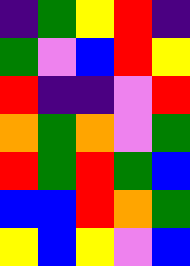[["indigo", "green", "yellow", "red", "indigo"], ["green", "violet", "blue", "red", "yellow"], ["red", "indigo", "indigo", "violet", "red"], ["orange", "green", "orange", "violet", "green"], ["red", "green", "red", "green", "blue"], ["blue", "blue", "red", "orange", "green"], ["yellow", "blue", "yellow", "violet", "blue"]]